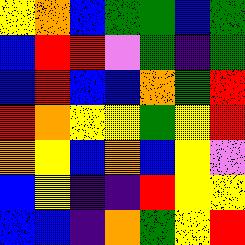[["yellow", "orange", "blue", "green", "green", "blue", "green"], ["blue", "red", "red", "violet", "green", "indigo", "green"], ["blue", "red", "blue", "blue", "orange", "green", "red"], ["red", "orange", "yellow", "yellow", "green", "yellow", "red"], ["orange", "yellow", "blue", "orange", "blue", "yellow", "violet"], ["blue", "yellow", "indigo", "indigo", "red", "yellow", "yellow"], ["blue", "blue", "indigo", "orange", "green", "yellow", "red"]]